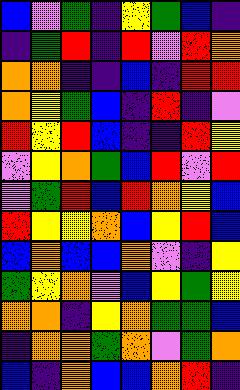[["blue", "violet", "green", "indigo", "yellow", "green", "blue", "indigo"], ["indigo", "green", "red", "indigo", "red", "violet", "red", "orange"], ["orange", "orange", "indigo", "indigo", "blue", "indigo", "red", "red"], ["orange", "yellow", "green", "blue", "indigo", "red", "indigo", "violet"], ["red", "yellow", "red", "blue", "indigo", "indigo", "red", "yellow"], ["violet", "yellow", "orange", "green", "blue", "red", "violet", "red"], ["violet", "green", "red", "blue", "red", "orange", "yellow", "blue"], ["red", "yellow", "yellow", "orange", "blue", "yellow", "red", "blue"], ["blue", "orange", "blue", "blue", "orange", "violet", "indigo", "yellow"], ["green", "yellow", "orange", "violet", "blue", "yellow", "green", "yellow"], ["orange", "orange", "indigo", "yellow", "orange", "green", "green", "blue"], ["indigo", "orange", "orange", "green", "orange", "violet", "green", "orange"], ["blue", "indigo", "orange", "blue", "blue", "orange", "red", "indigo"]]